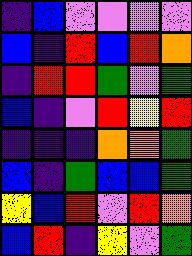[["indigo", "blue", "violet", "violet", "violet", "violet"], ["blue", "indigo", "red", "blue", "red", "orange"], ["indigo", "red", "red", "green", "violet", "green"], ["blue", "indigo", "violet", "red", "yellow", "red"], ["indigo", "indigo", "indigo", "orange", "orange", "green"], ["blue", "indigo", "green", "blue", "blue", "green"], ["yellow", "blue", "red", "violet", "red", "orange"], ["blue", "red", "indigo", "yellow", "violet", "green"]]